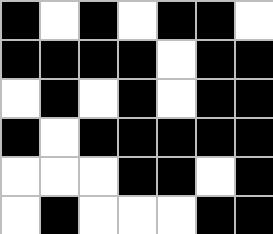[["black", "white", "black", "white", "black", "black", "white"], ["black", "black", "black", "black", "white", "black", "black"], ["white", "black", "white", "black", "white", "black", "black"], ["black", "white", "black", "black", "black", "black", "black"], ["white", "white", "white", "black", "black", "white", "black"], ["white", "black", "white", "white", "white", "black", "black"]]